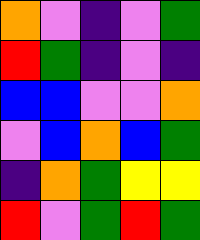[["orange", "violet", "indigo", "violet", "green"], ["red", "green", "indigo", "violet", "indigo"], ["blue", "blue", "violet", "violet", "orange"], ["violet", "blue", "orange", "blue", "green"], ["indigo", "orange", "green", "yellow", "yellow"], ["red", "violet", "green", "red", "green"]]